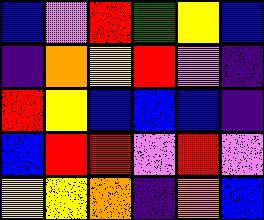[["blue", "violet", "red", "green", "yellow", "blue"], ["indigo", "orange", "yellow", "red", "violet", "indigo"], ["red", "yellow", "blue", "blue", "blue", "indigo"], ["blue", "red", "red", "violet", "red", "violet"], ["yellow", "yellow", "orange", "indigo", "orange", "blue"]]